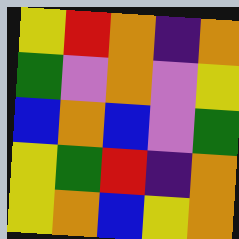[["yellow", "red", "orange", "indigo", "orange"], ["green", "violet", "orange", "violet", "yellow"], ["blue", "orange", "blue", "violet", "green"], ["yellow", "green", "red", "indigo", "orange"], ["yellow", "orange", "blue", "yellow", "orange"]]